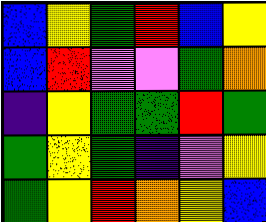[["blue", "yellow", "green", "red", "blue", "yellow"], ["blue", "red", "violet", "violet", "green", "orange"], ["indigo", "yellow", "green", "green", "red", "green"], ["green", "yellow", "green", "indigo", "violet", "yellow"], ["green", "yellow", "red", "orange", "yellow", "blue"]]